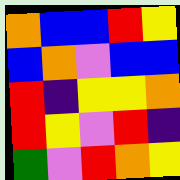[["orange", "blue", "blue", "red", "yellow"], ["blue", "orange", "violet", "blue", "blue"], ["red", "indigo", "yellow", "yellow", "orange"], ["red", "yellow", "violet", "red", "indigo"], ["green", "violet", "red", "orange", "yellow"]]